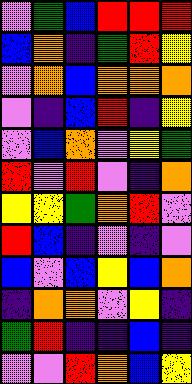[["violet", "green", "blue", "red", "red", "red"], ["blue", "orange", "indigo", "green", "red", "yellow"], ["violet", "orange", "blue", "orange", "orange", "orange"], ["violet", "indigo", "blue", "red", "indigo", "yellow"], ["violet", "blue", "orange", "violet", "yellow", "green"], ["red", "violet", "red", "violet", "indigo", "orange"], ["yellow", "yellow", "green", "orange", "red", "violet"], ["red", "blue", "indigo", "violet", "indigo", "violet"], ["blue", "violet", "blue", "yellow", "blue", "orange"], ["indigo", "orange", "orange", "violet", "yellow", "indigo"], ["green", "red", "indigo", "indigo", "blue", "indigo"], ["violet", "violet", "red", "orange", "blue", "yellow"]]